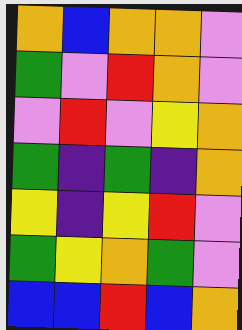[["orange", "blue", "orange", "orange", "violet"], ["green", "violet", "red", "orange", "violet"], ["violet", "red", "violet", "yellow", "orange"], ["green", "indigo", "green", "indigo", "orange"], ["yellow", "indigo", "yellow", "red", "violet"], ["green", "yellow", "orange", "green", "violet"], ["blue", "blue", "red", "blue", "orange"]]